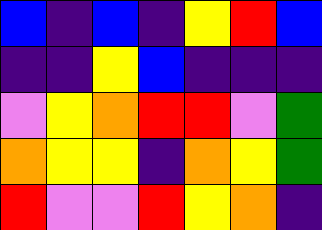[["blue", "indigo", "blue", "indigo", "yellow", "red", "blue"], ["indigo", "indigo", "yellow", "blue", "indigo", "indigo", "indigo"], ["violet", "yellow", "orange", "red", "red", "violet", "green"], ["orange", "yellow", "yellow", "indigo", "orange", "yellow", "green"], ["red", "violet", "violet", "red", "yellow", "orange", "indigo"]]